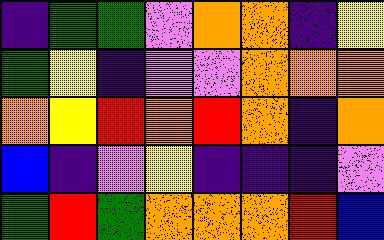[["indigo", "green", "green", "violet", "orange", "orange", "indigo", "yellow"], ["green", "yellow", "indigo", "violet", "violet", "orange", "orange", "orange"], ["orange", "yellow", "red", "orange", "red", "orange", "indigo", "orange"], ["blue", "indigo", "violet", "yellow", "indigo", "indigo", "indigo", "violet"], ["green", "red", "green", "orange", "orange", "orange", "red", "blue"]]